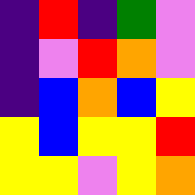[["indigo", "red", "indigo", "green", "violet"], ["indigo", "violet", "red", "orange", "violet"], ["indigo", "blue", "orange", "blue", "yellow"], ["yellow", "blue", "yellow", "yellow", "red"], ["yellow", "yellow", "violet", "yellow", "orange"]]